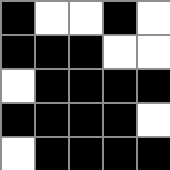[["black", "white", "white", "black", "white"], ["black", "black", "black", "white", "white"], ["white", "black", "black", "black", "black"], ["black", "black", "black", "black", "white"], ["white", "black", "black", "black", "black"]]